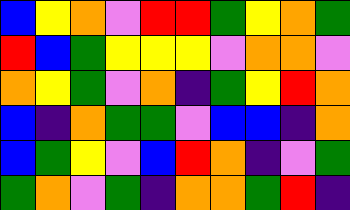[["blue", "yellow", "orange", "violet", "red", "red", "green", "yellow", "orange", "green"], ["red", "blue", "green", "yellow", "yellow", "yellow", "violet", "orange", "orange", "violet"], ["orange", "yellow", "green", "violet", "orange", "indigo", "green", "yellow", "red", "orange"], ["blue", "indigo", "orange", "green", "green", "violet", "blue", "blue", "indigo", "orange"], ["blue", "green", "yellow", "violet", "blue", "red", "orange", "indigo", "violet", "green"], ["green", "orange", "violet", "green", "indigo", "orange", "orange", "green", "red", "indigo"]]